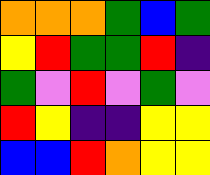[["orange", "orange", "orange", "green", "blue", "green"], ["yellow", "red", "green", "green", "red", "indigo"], ["green", "violet", "red", "violet", "green", "violet"], ["red", "yellow", "indigo", "indigo", "yellow", "yellow"], ["blue", "blue", "red", "orange", "yellow", "yellow"]]